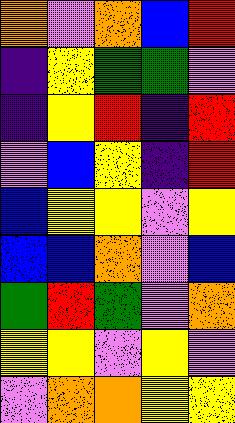[["orange", "violet", "orange", "blue", "red"], ["indigo", "yellow", "green", "green", "violet"], ["indigo", "yellow", "red", "indigo", "red"], ["violet", "blue", "yellow", "indigo", "red"], ["blue", "yellow", "yellow", "violet", "yellow"], ["blue", "blue", "orange", "violet", "blue"], ["green", "red", "green", "violet", "orange"], ["yellow", "yellow", "violet", "yellow", "violet"], ["violet", "orange", "orange", "yellow", "yellow"]]